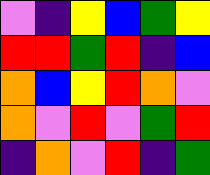[["violet", "indigo", "yellow", "blue", "green", "yellow"], ["red", "red", "green", "red", "indigo", "blue"], ["orange", "blue", "yellow", "red", "orange", "violet"], ["orange", "violet", "red", "violet", "green", "red"], ["indigo", "orange", "violet", "red", "indigo", "green"]]